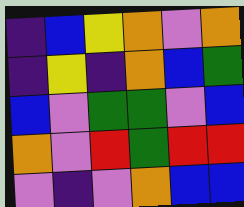[["indigo", "blue", "yellow", "orange", "violet", "orange"], ["indigo", "yellow", "indigo", "orange", "blue", "green"], ["blue", "violet", "green", "green", "violet", "blue"], ["orange", "violet", "red", "green", "red", "red"], ["violet", "indigo", "violet", "orange", "blue", "blue"]]